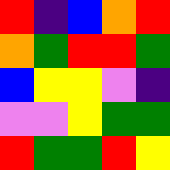[["red", "indigo", "blue", "orange", "red"], ["orange", "green", "red", "red", "green"], ["blue", "yellow", "yellow", "violet", "indigo"], ["violet", "violet", "yellow", "green", "green"], ["red", "green", "green", "red", "yellow"]]